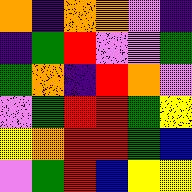[["orange", "indigo", "orange", "orange", "violet", "indigo"], ["indigo", "green", "red", "violet", "violet", "green"], ["green", "orange", "indigo", "red", "orange", "violet"], ["violet", "green", "red", "red", "green", "yellow"], ["yellow", "orange", "red", "red", "green", "blue"], ["violet", "green", "red", "blue", "yellow", "yellow"]]